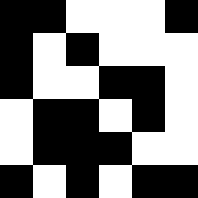[["black", "black", "white", "white", "white", "black"], ["black", "white", "black", "white", "white", "white"], ["black", "white", "white", "black", "black", "white"], ["white", "black", "black", "white", "black", "white"], ["white", "black", "black", "black", "white", "white"], ["black", "white", "black", "white", "black", "black"]]